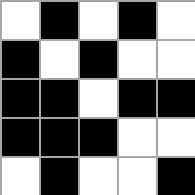[["white", "black", "white", "black", "white"], ["black", "white", "black", "white", "white"], ["black", "black", "white", "black", "black"], ["black", "black", "black", "white", "white"], ["white", "black", "white", "white", "black"]]